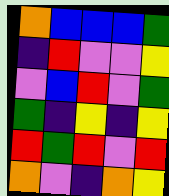[["orange", "blue", "blue", "blue", "green"], ["indigo", "red", "violet", "violet", "yellow"], ["violet", "blue", "red", "violet", "green"], ["green", "indigo", "yellow", "indigo", "yellow"], ["red", "green", "red", "violet", "red"], ["orange", "violet", "indigo", "orange", "yellow"]]